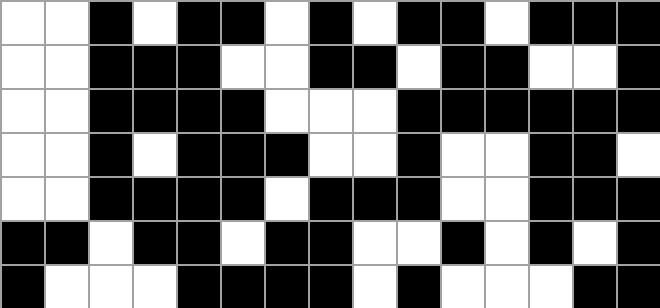[["white", "white", "black", "white", "black", "black", "white", "black", "white", "black", "black", "white", "black", "black", "black"], ["white", "white", "black", "black", "black", "white", "white", "black", "black", "white", "black", "black", "white", "white", "black"], ["white", "white", "black", "black", "black", "black", "white", "white", "white", "black", "black", "black", "black", "black", "black"], ["white", "white", "black", "white", "black", "black", "black", "white", "white", "black", "white", "white", "black", "black", "white"], ["white", "white", "black", "black", "black", "black", "white", "black", "black", "black", "white", "white", "black", "black", "black"], ["black", "black", "white", "black", "black", "white", "black", "black", "white", "white", "black", "white", "black", "white", "black"], ["black", "white", "white", "white", "black", "black", "black", "black", "white", "black", "white", "white", "white", "black", "black"]]